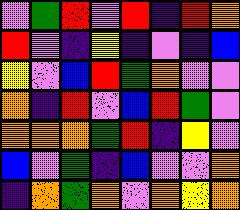[["violet", "green", "red", "violet", "red", "indigo", "red", "orange"], ["red", "violet", "indigo", "yellow", "indigo", "violet", "indigo", "blue"], ["yellow", "violet", "blue", "red", "green", "orange", "violet", "violet"], ["orange", "indigo", "red", "violet", "blue", "red", "green", "violet"], ["orange", "orange", "orange", "green", "red", "indigo", "yellow", "violet"], ["blue", "violet", "green", "indigo", "blue", "violet", "violet", "orange"], ["indigo", "orange", "green", "orange", "violet", "orange", "yellow", "orange"]]